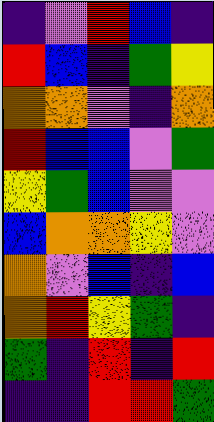[["indigo", "violet", "red", "blue", "indigo"], ["red", "blue", "indigo", "green", "yellow"], ["orange", "orange", "violet", "indigo", "orange"], ["red", "blue", "blue", "violet", "green"], ["yellow", "green", "blue", "violet", "violet"], ["blue", "orange", "orange", "yellow", "violet"], ["orange", "violet", "blue", "indigo", "blue"], ["orange", "red", "yellow", "green", "indigo"], ["green", "indigo", "red", "indigo", "red"], ["indigo", "indigo", "red", "red", "green"]]